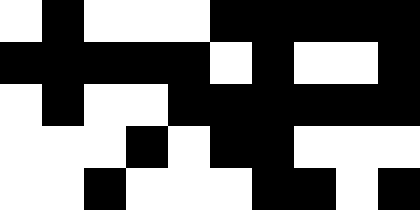[["white", "black", "white", "white", "white", "black", "black", "black", "black", "black"], ["black", "black", "black", "black", "black", "white", "black", "white", "white", "black"], ["white", "black", "white", "white", "black", "black", "black", "black", "black", "black"], ["white", "white", "white", "black", "white", "black", "black", "white", "white", "white"], ["white", "white", "black", "white", "white", "white", "black", "black", "white", "black"]]